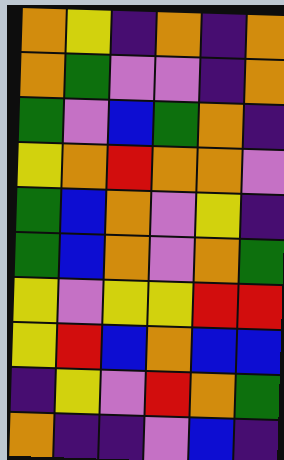[["orange", "yellow", "indigo", "orange", "indigo", "orange"], ["orange", "green", "violet", "violet", "indigo", "orange"], ["green", "violet", "blue", "green", "orange", "indigo"], ["yellow", "orange", "red", "orange", "orange", "violet"], ["green", "blue", "orange", "violet", "yellow", "indigo"], ["green", "blue", "orange", "violet", "orange", "green"], ["yellow", "violet", "yellow", "yellow", "red", "red"], ["yellow", "red", "blue", "orange", "blue", "blue"], ["indigo", "yellow", "violet", "red", "orange", "green"], ["orange", "indigo", "indigo", "violet", "blue", "indigo"]]